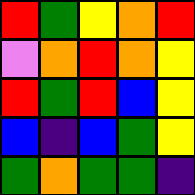[["red", "green", "yellow", "orange", "red"], ["violet", "orange", "red", "orange", "yellow"], ["red", "green", "red", "blue", "yellow"], ["blue", "indigo", "blue", "green", "yellow"], ["green", "orange", "green", "green", "indigo"]]